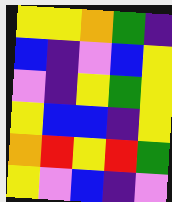[["yellow", "yellow", "orange", "green", "indigo"], ["blue", "indigo", "violet", "blue", "yellow"], ["violet", "indigo", "yellow", "green", "yellow"], ["yellow", "blue", "blue", "indigo", "yellow"], ["orange", "red", "yellow", "red", "green"], ["yellow", "violet", "blue", "indigo", "violet"]]